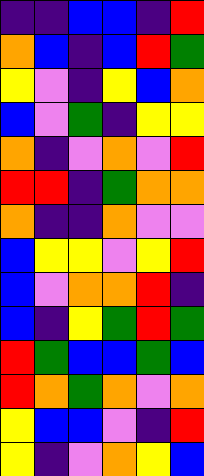[["indigo", "indigo", "blue", "blue", "indigo", "red"], ["orange", "blue", "indigo", "blue", "red", "green"], ["yellow", "violet", "indigo", "yellow", "blue", "orange"], ["blue", "violet", "green", "indigo", "yellow", "yellow"], ["orange", "indigo", "violet", "orange", "violet", "red"], ["red", "red", "indigo", "green", "orange", "orange"], ["orange", "indigo", "indigo", "orange", "violet", "violet"], ["blue", "yellow", "yellow", "violet", "yellow", "red"], ["blue", "violet", "orange", "orange", "red", "indigo"], ["blue", "indigo", "yellow", "green", "red", "green"], ["red", "green", "blue", "blue", "green", "blue"], ["red", "orange", "green", "orange", "violet", "orange"], ["yellow", "blue", "blue", "violet", "indigo", "red"], ["yellow", "indigo", "violet", "orange", "yellow", "blue"]]